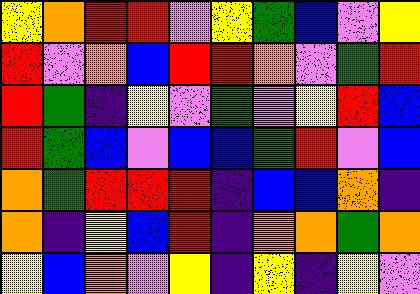[["yellow", "orange", "red", "red", "violet", "yellow", "green", "blue", "violet", "yellow"], ["red", "violet", "orange", "blue", "red", "red", "orange", "violet", "green", "red"], ["red", "green", "indigo", "yellow", "violet", "green", "violet", "yellow", "red", "blue"], ["red", "green", "blue", "violet", "blue", "blue", "green", "red", "violet", "blue"], ["orange", "green", "red", "red", "red", "indigo", "blue", "blue", "orange", "indigo"], ["orange", "indigo", "yellow", "blue", "red", "indigo", "orange", "orange", "green", "orange"], ["yellow", "blue", "orange", "violet", "yellow", "indigo", "yellow", "indigo", "yellow", "violet"]]